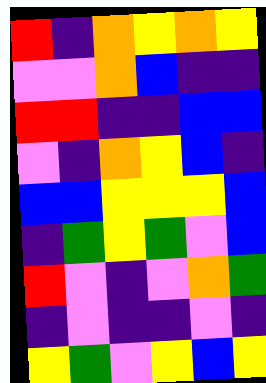[["red", "indigo", "orange", "yellow", "orange", "yellow"], ["violet", "violet", "orange", "blue", "indigo", "indigo"], ["red", "red", "indigo", "indigo", "blue", "blue"], ["violet", "indigo", "orange", "yellow", "blue", "indigo"], ["blue", "blue", "yellow", "yellow", "yellow", "blue"], ["indigo", "green", "yellow", "green", "violet", "blue"], ["red", "violet", "indigo", "violet", "orange", "green"], ["indigo", "violet", "indigo", "indigo", "violet", "indigo"], ["yellow", "green", "violet", "yellow", "blue", "yellow"]]